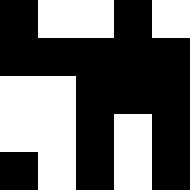[["black", "white", "white", "black", "white"], ["black", "black", "black", "black", "black"], ["white", "white", "black", "black", "black"], ["white", "white", "black", "white", "black"], ["black", "white", "black", "white", "black"]]